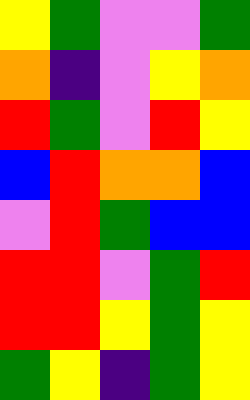[["yellow", "green", "violet", "violet", "green"], ["orange", "indigo", "violet", "yellow", "orange"], ["red", "green", "violet", "red", "yellow"], ["blue", "red", "orange", "orange", "blue"], ["violet", "red", "green", "blue", "blue"], ["red", "red", "violet", "green", "red"], ["red", "red", "yellow", "green", "yellow"], ["green", "yellow", "indigo", "green", "yellow"]]